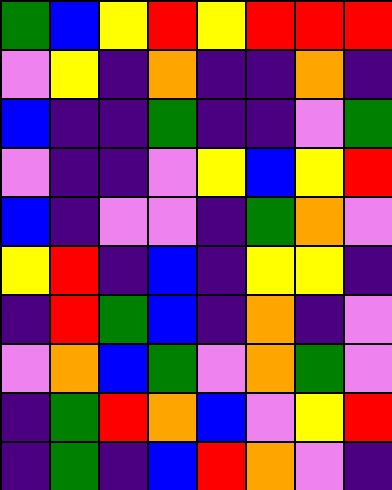[["green", "blue", "yellow", "red", "yellow", "red", "red", "red"], ["violet", "yellow", "indigo", "orange", "indigo", "indigo", "orange", "indigo"], ["blue", "indigo", "indigo", "green", "indigo", "indigo", "violet", "green"], ["violet", "indigo", "indigo", "violet", "yellow", "blue", "yellow", "red"], ["blue", "indigo", "violet", "violet", "indigo", "green", "orange", "violet"], ["yellow", "red", "indigo", "blue", "indigo", "yellow", "yellow", "indigo"], ["indigo", "red", "green", "blue", "indigo", "orange", "indigo", "violet"], ["violet", "orange", "blue", "green", "violet", "orange", "green", "violet"], ["indigo", "green", "red", "orange", "blue", "violet", "yellow", "red"], ["indigo", "green", "indigo", "blue", "red", "orange", "violet", "indigo"]]